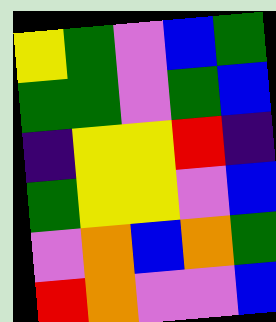[["yellow", "green", "violet", "blue", "green"], ["green", "green", "violet", "green", "blue"], ["indigo", "yellow", "yellow", "red", "indigo"], ["green", "yellow", "yellow", "violet", "blue"], ["violet", "orange", "blue", "orange", "green"], ["red", "orange", "violet", "violet", "blue"]]